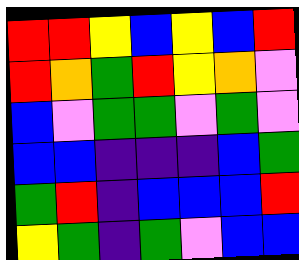[["red", "red", "yellow", "blue", "yellow", "blue", "red"], ["red", "orange", "green", "red", "yellow", "orange", "violet"], ["blue", "violet", "green", "green", "violet", "green", "violet"], ["blue", "blue", "indigo", "indigo", "indigo", "blue", "green"], ["green", "red", "indigo", "blue", "blue", "blue", "red"], ["yellow", "green", "indigo", "green", "violet", "blue", "blue"]]